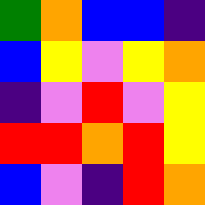[["green", "orange", "blue", "blue", "indigo"], ["blue", "yellow", "violet", "yellow", "orange"], ["indigo", "violet", "red", "violet", "yellow"], ["red", "red", "orange", "red", "yellow"], ["blue", "violet", "indigo", "red", "orange"]]